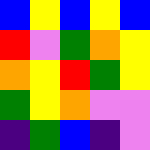[["blue", "yellow", "blue", "yellow", "blue"], ["red", "violet", "green", "orange", "yellow"], ["orange", "yellow", "red", "green", "yellow"], ["green", "yellow", "orange", "violet", "violet"], ["indigo", "green", "blue", "indigo", "violet"]]